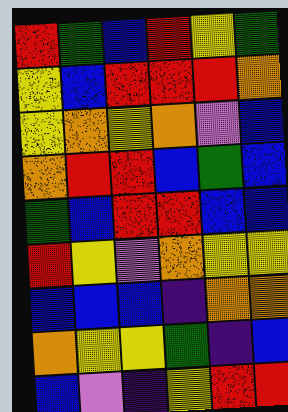[["red", "green", "blue", "red", "yellow", "green"], ["yellow", "blue", "red", "red", "red", "orange"], ["yellow", "orange", "yellow", "orange", "violet", "blue"], ["orange", "red", "red", "blue", "green", "blue"], ["green", "blue", "red", "red", "blue", "blue"], ["red", "yellow", "violet", "orange", "yellow", "yellow"], ["blue", "blue", "blue", "indigo", "orange", "orange"], ["orange", "yellow", "yellow", "green", "indigo", "blue"], ["blue", "violet", "indigo", "yellow", "red", "red"]]